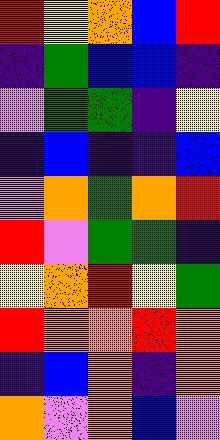[["red", "yellow", "orange", "blue", "red"], ["indigo", "green", "blue", "blue", "indigo"], ["violet", "green", "green", "indigo", "yellow"], ["indigo", "blue", "indigo", "indigo", "blue"], ["violet", "orange", "green", "orange", "red"], ["red", "violet", "green", "green", "indigo"], ["yellow", "orange", "red", "yellow", "green"], ["red", "orange", "orange", "red", "orange"], ["indigo", "blue", "orange", "indigo", "orange"], ["orange", "violet", "orange", "blue", "violet"]]